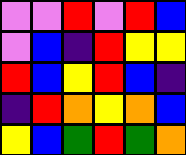[["violet", "violet", "red", "violet", "red", "blue"], ["violet", "blue", "indigo", "red", "yellow", "yellow"], ["red", "blue", "yellow", "red", "blue", "indigo"], ["indigo", "red", "orange", "yellow", "orange", "blue"], ["yellow", "blue", "green", "red", "green", "orange"]]